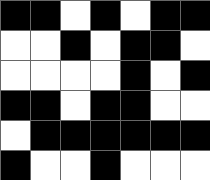[["black", "black", "white", "black", "white", "black", "black"], ["white", "white", "black", "white", "black", "black", "white"], ["white", "white", "white", "white", "black", "white", "black"], ["black", "black", "white", "black", "black", "white", "white"], ["white", "black", "black", "black", "black", "black", "black"], ["black", "white", "white", "black", "white", "white", "white"]]